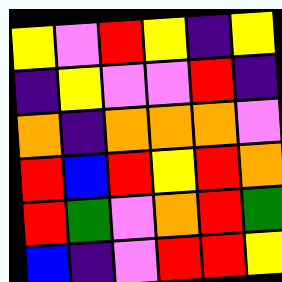[["yellow", "violet", "red", "yellow", "indigo", "yellow"], ["indigo", "yellow", "violet", "violet", "red", "indigo"], ["orange", "indigo", "orange", "orange", "orange", "violet"], ["red", "blue", "red", "yellow", "red", "orange"], ["red", "green", "violet", "orange", "red", "green"], ["blue", "indigo", "violet", "red", "red", "yellow"]]